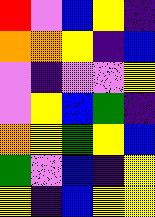[["red", "violet", "blue", "yellow", "indigo"], ["orange", "orange", "yellow", "indigo", "blue"], ["violet", "indigo", "violet", "violet", "yellow"], ["violet", "yellow", "blue", "green", "indigo"], ["orange", "yellow", "green", "yellow", "blue"], ["green", "violet", "blue", "indigo", "yellow"], ["yellow", "indigo", "blue", "yellow", "yellow"]]